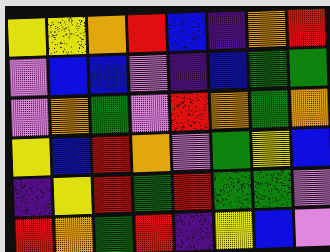[["yellow", "yellow", "orange", "red", "blue", "indigo", "orange", "red"], ["violet", "blue", "blue", "violet", "indigo", "blue", "green", "green"], ["violet", "orange", "green", "violet", "red", "orange", "green", "orange"], ["yellow", "blue", "red", "orange", "violet", "green", "yellow", "blue"], ["indigo", "yellow", "red", "green", "red", "green", "green", "violet"], ["red", "orange", "green", "red", "indigo", "yellow", "blue", "violet"]]